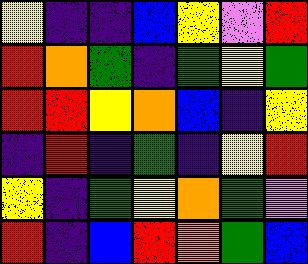[["yellow", "indigo", "indigo", "blue", "yellow", "violet", "red"], ["red", "orange", "green", "indigo", "green", "yellow", "green"], ["red", "red", "yellow", "orange", "blue", "indigo", "yellow"], ["indigo", "red", "indigo", "green", "indigo", "yellow", "red"], ["yellow", "indigo", "green", "yellow", "orange", "green", "violet"], ["red", "indigo", "blue", "red", "orange", "green", "blue"]]